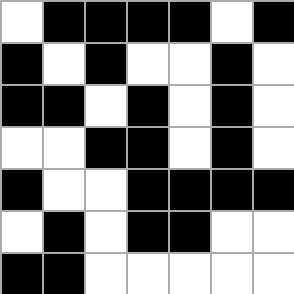[["white", "black", "black", "black", "black", "white", "black"], ["black", "white", "black", "white", "white", "black", "white"], ["black", "black", "white", "black", "white", "black", "white"], ["white", "white", "black", "black", "white", "black", "white"], ["black", "white", "white", "black", "black", "black", "black"], ["white", "black", "white", "black", "black", "white", "white"], ["black", "black", "white", "white", "white", "white", "white"]]